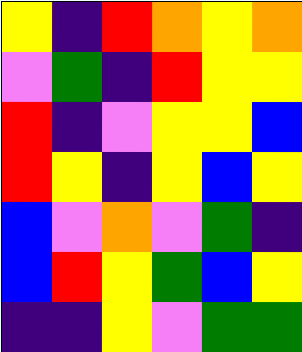[["yellow", "indigo", "red", "orange", "yellow", "orange"], ["violet", "green", "indigo", "red", "yellow", "yellow"], ["red", "indigo", "violet", "yellow", "yellow", "blue"], ["red", "yellow", "indigo", "yellow", "blue", "yellow"], ["blue", "violet", "orange", "violet", "green", "indigo"], ["blue", "red", "yellow", "green", "blue", "yellow"], ["indigo", "indigo", "yellow", "violet", "green", "green"]]